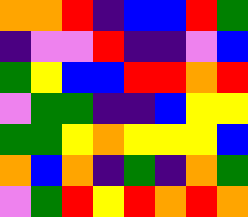[["orange", "orange", "red", "indigo", "blue", "blue", "red", "green"], ["indigo", "violet", "violet", "red", "indigo", "indigo", "violet", "blue"], ["green", "yellow", "blue", "blue", "red", "red", "orange", "red"], ["violet", "green", "green", "indigo", "indigo", "blue", "yellow", "yellow"], ["green", "green", "yellow", "orange", "yellow", "yellow", "yellow", "blue"], ["orange", "blue", "orange", "indigo", "green", "indigo", "orange", "green"], ["violet", "green", "red", "yellow", "red", "orange", "red", "orange"]]